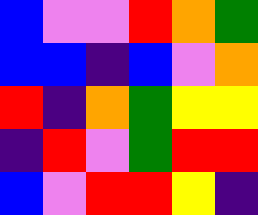[["blue", "violet", "violet", "red", "orange", "green"], ["blue", "blue", "indigo", "blue", "violet", "orange"], ["red", "indigo", "orange", "green", "yellow", "yellow"], ["indigo", "red", "violet", "green", "red", "red"], ["blue", "violet", "red", "red", "yellow", "indigo"]]